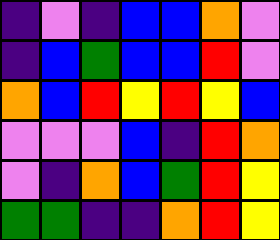[["indigo", "violet", "indigo", "blue", "blue", "orange", "violet"], ["indigo", "blue", "green", "blue", "blue", "red", "violet"], ["orange", "blue", "red", "yellow", "red", "yellow", "blue"], ["violet", "violet", "violet", "blue", "indigo", "red", "orange"], ["violet", "indigo", "orange", "blue", "green", "red", "yellow"], ["green", "green", "indigo", "indigo", "orange", "red", "yellow"]]